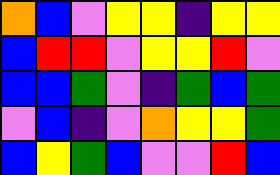[["orange", "blue", "violet", "yellow", "yellow", "indigo", "yellow", "yellow"], ["blue", "red", "red", "violet", "yellow", "yellow", "red", "violet"], ["blue", "blue", "green", "violet", "indigo", "green", "blue", "green"], ["violet", "blue", "indigo", "violet", "orange", "yellow", "yellow", "green"], ["blue", "yellow", "green", "blue", "violet", "violet", "red", "blue"]]